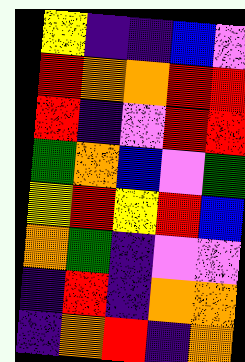[["yellow", "indigo", "indigo", "blue", "violet"], ["red", "orange", "orange", "red", "red"], ["red", "indigo", "violet", "red", "red"], ["green", "orange", "blue", "violet", "green"], ["yellow", "red", "yellow", "red", "blue"], ["orange", "green", "indigo", "violet", "violet"], ["indigo", "red", "indigo", "orange", "orange"], ["indigo", "orange", "red", "indigo", "orange"]]